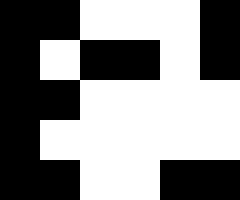[["black", "black", "white", "white", "white", "black"], ["black", "white", "black", "black", "white", "black"], ["black", "black", "white", "white", "white", "white"], ["black", "white", "white", "white", "white", "white"], ["black", "black", "white", "white", "black", "black"]]